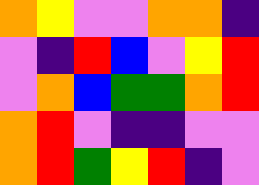[["orange", "yellow", "violet", "violet", "orange", "orange", "indigo"], ["violet", "indigo", "red", "blue", "violet", "yellow", "red"], ["violet", "orange", "blue", "green", "green", "orange", "red"], ["orange", "red", "violet", "indigo", "indigo", "violet", "violet"], ["orange", "red", "green", "yellow", "red", "indigo", "violet"]]